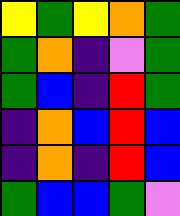[["yellow", "green", "yellow", "orange", "green"], ["green", "orange", "indigo", "violet", "green"], ["green", "blue", "indigo", "red", "green"], ["indigo", "orange", "blue", "red", "blue"], ["indigo", "orange", "indigo", "red", "blue"], ["green", "blue", "blue", "green", "violet"]]